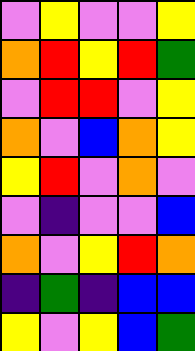[["violet", "yellow", "violet", "violet", "yellow"], ["orange", "red", "yellow", "red", "green"], ["violet", "red", "red", "violet", "yellow"], ["orange", "violet", "blue", "orange", "yellow"], ["yellow", "red", "violet", "orange", "violet"], ["violet", "indigo", "violet", "violet", "blue"], ["orange", "violet", "yellow", "red", "orange"], ["indigo", "green", "indigo", "blue", "blue"], ["yellow", "violet", "yellow", "blue", "green"]]